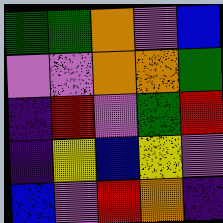[["green", "green", "orange", "violet", "blue"], ["violet", "violet", "orange", "orange", "green"], ["indigo", "red", "violet", "green", "red"], ["indigo", "yellow", "blue", "yellow", "violet"], ["blue", "violet", "red", "orange", "indigo"]]